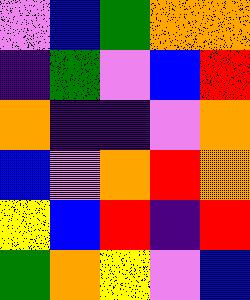[["violet", "blue", "green", "orange", "orange"], ["indigo", "green", "violet", "blue", "red"], ["orange", "indigo", "indigo", "violet", "orange"], ["blue", "violet", "orange", "red", "orange"], ["yellow", "blue", "red", "indigo", "red"], ["green", "orange", "yellow", "violet", "blue"]]